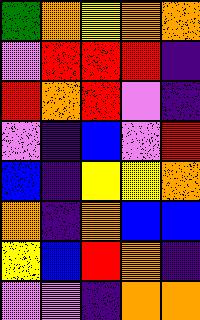[["green", "orange", "yellow", "orange", "orange"], ["violet", "red", "red", "red", "indigo"], ["red", "orange", "red", "violet", "indigo"], ["violet", "indigo", "blue", "violet", "red"], ["blue", "indigo", "yellow", "yellow", "orange"], ["orange", "indigo", "orange", "blue", "blue"], ["yellow", "blue", "red", "orange", "indigo"], ["violet", "violet", "indigo", "orange", "orange"]]